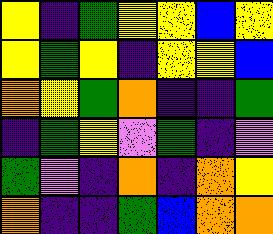[["yellow", "indigo", "green", "yellow", "yellow", "blue", "yellow"], ["yellow", "green", "yellow", "indigo", "yellow", "yellow", "blue"], ["orange", "yellow", "green", "orange", "indigo", "indigo", "green"], ["indigo", "green", "yellow", "violet", "green", "indigo", "violet"], ["green", "violet", "indigo", "orange", "indigo", "orange", "yellow"], ["orange", "indigo", "indigo", "green", "blue", "orange", "orange"]]